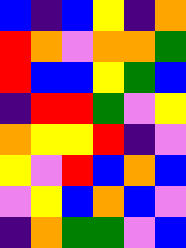[["blue", "indigo", "blue", "yellow", "indigo", "orange"], ["red", "orange", "violet", "orange", "orange", "green"], ["red", "blue", "blue", "yellow", "green", "blue"], ["indigo", "red", "red", "green", "violet", "yellow"], ["orange", "yellow", "yellow", "red", "indigo", "violet"], ["yellow", "violet", "red", "blue", "orange", "blue"], ["violet", "yellow", "blue", "orange", "blue", "violet"], ["indigo", "orange", "green", "green", "violet", "blue"]]